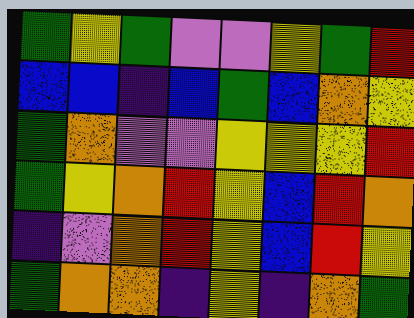[["green", "yellow", "green", "violet", "violet", "yellow", "green", "red"], ["blue", "blue", "indigo", "blue", "green", "blue", "orange", "yellow"], ["green", "orange", "violet", "violet", "yellow", "yellow", "yellow", "red"], ["green", "yellow", "orange", "red", "yellow", "blue", "red", "orange"], ["indigo", "violet", "orange", "red", "yellow", "blue", "red", "yellow"], ["green", "orange", "orange", "indigo", "yellow", "indigo", "orange", "green"]]